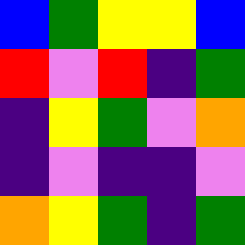[["blue", "green", "yellow", "yellow", "blue"], ["red", "violet", "red", "indigo", "green"], ["indigo", "yellow", "green", "violet", "orange"], ["indigo", "violet", "indigo", "indigo", "violet"], ["orange", "yellow", "green", "indigo", "green"]]